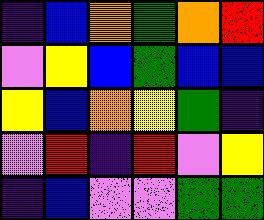[["indigo", "blue", "orange", "green", "orange", "red"], ["violet", "yellow", "blue", "green", "blue", "blue"], ["yellow", "blue", "orange", "yellow", "green", "indigo"], ["violet", "red", "indigo", "red", "violet", "yellow"], ["indigo", "blue", "violet", "violet", "green", "green"]]